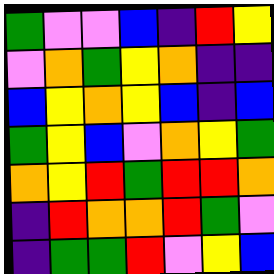[["green", "violet", "violet", "blue", "indigo", "red", "yellow"], ["violet", "orange", "green", "yellow", "orange", "indigo", "indigo"], ["blue", "yellow", "orange", "yellow", "blue", "indigo", "blue"], ["green", "yellow", "blue", "violet", "orange", "yellow", "green"], ["orange", "yellow", "red", "green", "red", "red", "orange"], ["indigo", "red", "orange", "orange", "red", "green", "violet"], ["indigo", "green", "green", "red", "violet", "yellow", "blue"]]